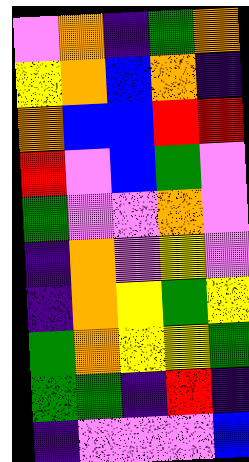[["violet", "orange", "indigo", "green", "orange"], ["yellow", "orange", "blue", "orange", "indigo"], ["orange", "blue", "blue", "red", "red"], ["red", "violet", "blue", "green", "violet"], ["green", "violet", "violet", "orange", "violet"], ["indigo", "orange", "violet", "yellow", "violet"], ["indigo", "orange", "yellow", "green", "yellow"], ["green", "orange", "yellow", "yellow", "green"], ["green", "green", "indigo", "red", "indigo"], ["indigo", "violet", "violet", "violet", "blue"]]